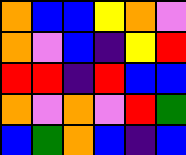[["orange", "blue", "blue", "yellow", "orange", "violet"], ["orange", "violet", "blue", "indigo", "yellow", "red"], ["red", "red", "indigo", "red", "blue", "blue"], ["orange", "violet", "orange", "violet", "red", "green"], ["blue", "green", "orange", "blue", "indigo", "blue"]]